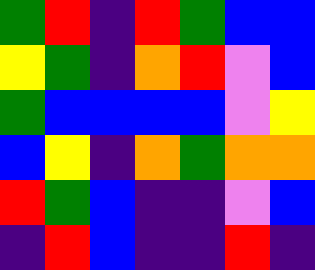[["green", "red", "indigo", "red", "green", "blue", "blue"], ["yellow", "green", "indigo", "orange", "red", "violet", "blue"], ["green", "blue", "blue", "blue", "blue", "violet", "yellow"], ["blue", "yellow", "indigo", "orange", "green", "orange", "orange"], ["red", "green", "blue", "indigo", "indigo", "violet", "blue"], ["indigo", "red", "blue", "indigo", "indigo", "red", "indigo"]]